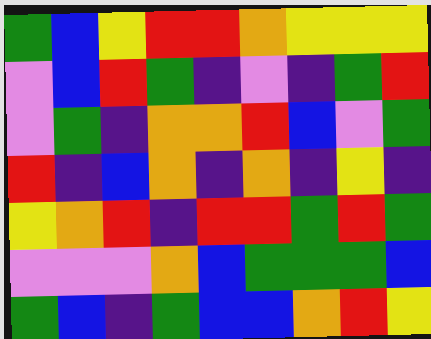[["green", "blue", "yellow", "red", "red", "orange", "yellow", "yellow", "yellow"], ["violet", "blue", "red", "green", "indigo", "violet", "indigo", "green", "red"], ["violet", "green", "indigo", "orange", "orange", "red", "blue", "violet", "green"], ["red", "indigo", "blue", "orange", "indigo", "orange", "indigo", "yellow", "indigo"], ["yellow", "orange", "red", "indigo", "red", "red", "green", "red", "green"], ["violet", "violet", "violet", "orange", "blue", "green", "green", "green", "blue"], ["green", "blue", "indigo", "green", "blue", "blue", "orange", "red", "yellow"]]